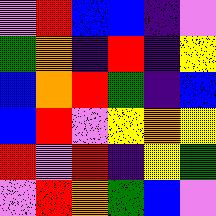[["violet", "red", "blue", "blue", "indigo", "violet"], ["green", "orange", "indigo", "red", "indigo", "yellow"], ["blue", "orange", "red", "green", "indigo", "blue"], ["blue", "red", "violet", "yellow", "orange", "yellow"], ["red", "violet", "red", "indigo", "yellow", "green"], ["violet", "red", "orange", "green", "blue", "violet"]]